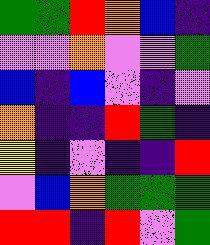[["green", "green", "red", "orange", "blue", "indigo"], ["violet", "violet", "orange", "violet", "violet", "green"], ["blue", "indigo", "blue", "violet", "indigo", "violet"], ["orange", "indigo", "indigo", "red", "green", "indigo"], ["yellow", "indigo", "violet", "indigo", "indigo", "red"], ["violet", "blue", "orange", "green", "green", "green"], ["red", "red", "indigo", "red", "violet", "green"]]